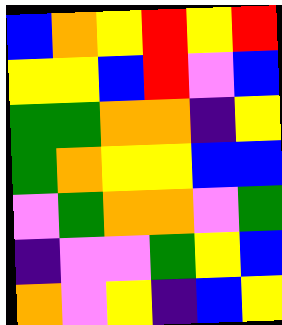[["blue", "orange", "yellow", "red", "yellow", "red"], ["yellow", "yellow", "blue", "red", "violet", "blue"], ["green", "green", "orange", "orange", "indigo", "yellow"], ["green", "orange", "yellow", "yellow", "blue", "blue"], ["violet", "green", "orange", "orange", "violet", "green"], ["indigo", "violet", "violet", "green", "yellow", "blue"], ["orange", "violet", "yellow", "indigo", "blue", "yellow"]]